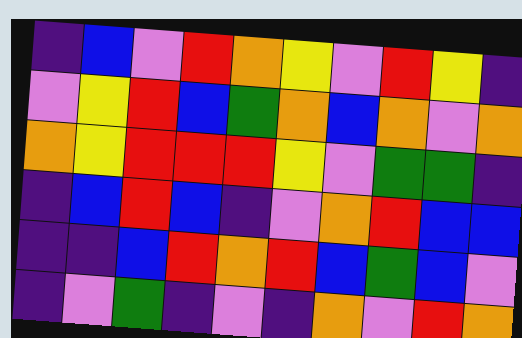[["indigo", "blue", "violet", "red", "orange", "yellow", "violet", "red", "yellow", "indigo"], ["violet", "yellow", "red", "blue", "green", "orange", "blue", "orange", "violet", "orange"], ["orange", "yellow", "red", "red", "red", "yellow", "violet", "green", "green", "indigo"], ["indigo", "blue", "red", "blue", "indigo", "violet", "orange", "red", "blue", "blue"], ["indigo", "indigo", "blue", "red", "orange", "red", "blue", "green", "blue", "violet"], ["indigo", "violet", "green", "indigo", "violet", "indigo", "orange", "violet", "red", "orange"]]